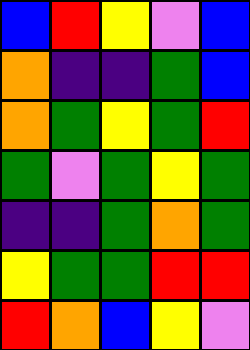[["blue", "red", "yellow", "violet", "blue"], ["orange", "indigo", "indigo", "green", "blue"], ["orange", "green", "yellow", "green", "red"], ["green", "violet", "green", "yellow", "green"], ["indigo", "indigo", "green", "orange", "green"], ["yellow", "green", "green", "red", "red"], ["red", "orange", "blue", "yellow", "violet"]]